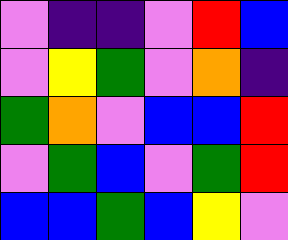[["violet", "indigo", "indigo", "violet", "red", "blue"], ["violet", "yellow", "green", "violet", "orange", "indigo"], ["green", "orange", "violet", "blue", "blue", "red"], ["violet", "green", "blue", "violet", "green", "red"], ["blue", "blue", "green", "blue", "yellow", "violet"]]